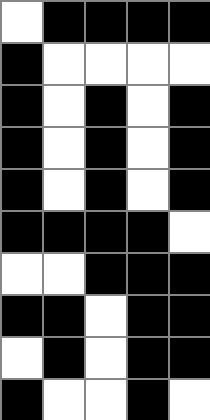[["white", "black", "black", "black", "black"], ["black", "white", "white", "white", "white"], ["black", "white", "black", "white", "black"], ["black", "white", "black", "white", "black"], ["black", "white", "black", "white", "black"], ["black", "black", "black", "black", "white"], ["white", "white", "black", "black", "black"], ["black", "black", "white", "black", "black"], ["white", "black", "white", "black", "black"], ["black", "white", "white", "black", "white"]]